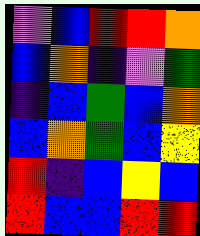[["violet", "blue", "red", "red", "orange"], ["blue", "orange", "indigo", "violet", "green"], ["indigo", "blue", "green", "blue", "orange"], ["blue", "orange", "green", "blue", "yellow"], ["red", "indigo", "blue", "yellow", "blue"], ["red", "blue", "blue", "red", "red"]]